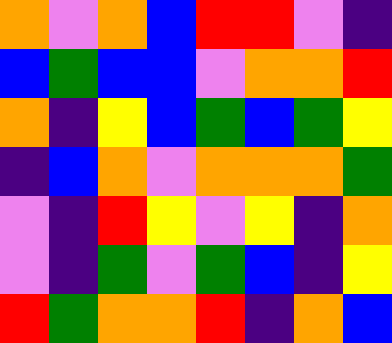[["orange", "violet", "orange", "blue", "red", "red", "violet", "indigo"], ["blue", "green", "blue", "blue", "violet", "orange", "orange", "red"], ["orange", "indigo", "yellow", "blue", "green", "blue", "green", "yellow"], ["indigo", "blue", "orange", "violet", "orange", "orange", "orange", "green"], ["violet", "indigo", "red", "yellow", "violet", "yellow", "indigo", "orange"], ["violet", "indigo", "green", "violet", "green", "blue", "indigo", "yellow"], ["red", "green", "orange", "orange", "red", "indigo", "orange", "blue"]]